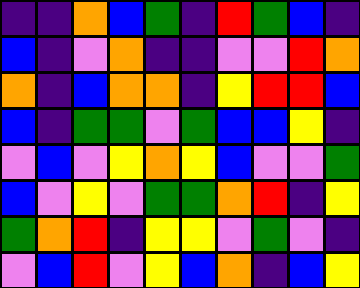[["indigo", "indigo", "orange", "blue", "green", "indigo", "red", "green", "blue", "indigo"], ["blue", "indigo", "violet", "orange", "indigo", "indigo", "violet", "violet", "red", "orange"], ["orange", "indigo", "blue", "orange", "orange", "indigo", "yellow", "red", "red", "blue"], ["blue", "indigo", "green", "green", "violet", "green", "blue", "blue", "yellow", "indigo"], ["violet", "blue", "violet", "yellow", "orange", "yellow", "blue", "violet", "violet", "green"], ["blue", "violet", "yellow", "violet", "green", "green", "orange", "red", "indigo", "yellow"], ["green", "orange", "red", "indigo", "yellow", "yellow", "violet", "green", "violet", "indigo"], ["violet", "blue", "red", "violet", "yellow", "blue", "orange", "indigo", "blue", "yellow"]]